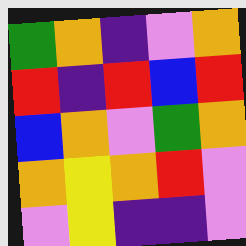[["green", "orange", "indigo", "violet", "orange"], ["red", "indigo", "red", "blue", "red"], ["blue", "orange", "violet", "green", "orange"], ["orange", "yellow", "orange", "red", "violet"], ["violet", "yellow", "indigo", "indigo", "violet"]]